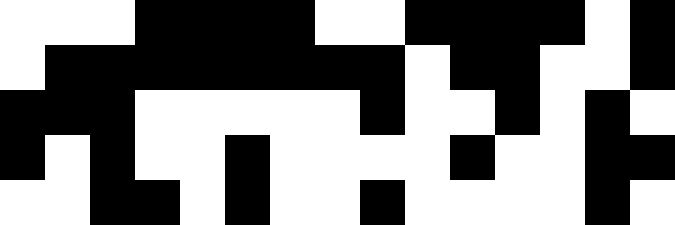[["white", "white", "white", "black", "black", "black", "black", "white", "white", "black", "black", "black", "black", "white", "black"], ["white", "black", "black", "black", "black", "black", "black", "black", "black", "white", "black", "black", "white", "white", "black"], ["black", "black", "black", "white", "white", "white", "white", "white", "black", "white", "white", "black", "white", "black", "white"], ["black", "white", "black", "white", "white", "black", "white", "white", "white", "white", "black", "white", "white", "black", "black"], ["white", "white", "black", "black", "white", "black", "white", "white", "black", "white", "white", "white", "white", "black", "white"]]